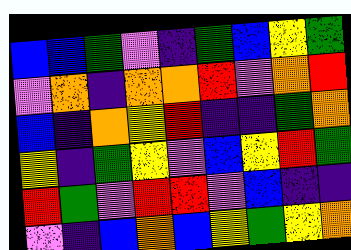[["blue", "blue", "green", "violet", "indigo", "green", "blue", "yellow", "green"], ["violet", "orange", "indigo", "orange", "orange", "red", "violet", "orange", "red"], ["blue", "indigo", "orange", "yellow", "red", "indigo", "indigo", "green", "orange"], ["yellow", "indigo", "green", "yellow", "violet", "blue", "yellow", "red", "green"], ["red", "green", "violet", "red", "red", "violet", "blue", "indigo", "indigo"], ["violet", "indigo", "blue", "orange", "blue", "yellow", "green", "yellow", "orange"]]